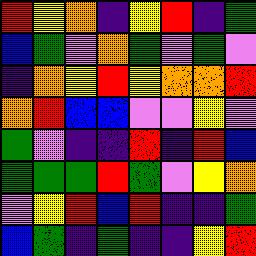[["red", "yellow", "orange", "indigo", "yellow", "red", "indigo", "green"], ["blue", "green", "violet", "orange", "green", "violet", "green", "violet"], ["indigo", "orange", "yellow", "red", "yellow", "orange", "orange", "red"], ["orange", "red", "blue", "blue", "violet", "violet", "yellow", "violet"], ["green", "violet", "indigo", "indigo", "red", "indigo", "red", "blue"], ["green", "green", "green", "red", "green", "violet", "yellow", "orange"], ["violet", "yellow", "red", "blue", "red", "indigo", "indigo", "green"], ["blue", "green", "indigo", "green", "indigo", "indigo", "yellow", "red"]]